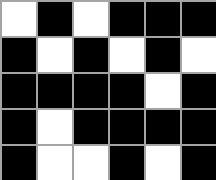[["white", "black", "white", "black", "black", "black"], ["black", "white", "black", "white", "black", "white"], ["black", "black", "black", "black", "white", "black"], ["black", "white", "black", "black", "black", "black"], ["black", "white", "white", "black", "white", "black"]]